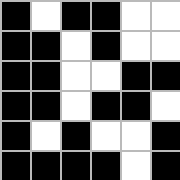[["black", "white", "black", "black", "white", "white"], ["black", "black", "white", "black", "white", "white"], ["black", "black", "white", "white", "black", "black"], ["black", "black", "white", "black", "black", "white"], ["black", "white", "black", "white", "white", "black"], ["black", "black", "black", "black", "white", "black"]]